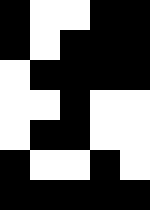[["black", "white", "white", "black", "black"], ["black", "white", "black", "black", "black"], ["white", "black", "black", "black", "black"], ["white", "white", "black", "white", "white"], ["white", "black", "black", "white", "white"], ["black", "white", "white", "black", "white"], ["black", "black", "black", "black", "black"]]